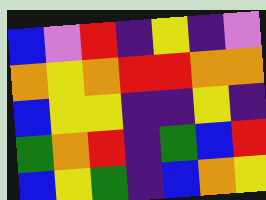[["blue", "violet", "red", "indigo", "yellow", "indigo", "violet"], ["orange", "yellow", "orange", "red", "red", "orange", "orange"], ["blue", "yellow", "yellow", "indigo", "indigo", "yellow", "indigo"], ["green", "orange", "red", "indigo", "green", "blue", "red"], ["blue", "yellow", "green", "indigo", "blue", "orange", "yellow"]]